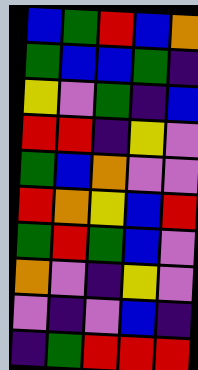[["blue", "green", "red", "blue", "orange"], ["green", "blue", "blue", "green", "indigo"], ["yellow", "violet", "green", "indigo", "blue"], ["red", "red", "indigo", "yellow", "violet"], ["green", "blue", "orange", "violet", "violet"], ["red", "orange", "yellow", "blue", "red"], ["green", "red", "green", "blue", "violet"], ["orange", "violet", "indigo", "yellow", "violet"], ["violet", "indigo", "violet", "blue", "indigo"], ["indigo", "green", "red", "red", "red"]]